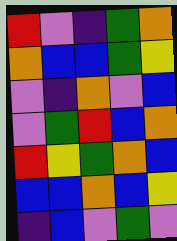[["red", "violet", "indigo", "green", "orange"], ["orange", "blue", "blue", "green", "yellow"], ["violet", "indigo", "orange", "violet", "blue"], ["violet", "green", "red", "blue", "orange"], ["red", "yellow", "green", "orange", "blue"], ["blue", "blue", "orange", "blue", "yellow"], ["indigo", "blue", "violet", "green", "violet"]]